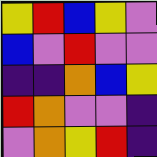[["yellow", "red", "blue", "yellow", "violet"], ["blue", "violet", "red", "violet", "violet"], ["indigo", "indigo", "orange", "blue", "yellow"], ["red", "orange", "violet", "violet", "indigo"], ["violet", "orange", "yellow", "red", "indigo"]]